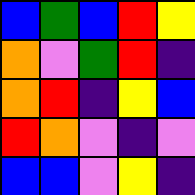[["blue", "green", "blue", "red", "yellow"], ["orange", "violet", "green", "red", "indigo"], ["orange", "red", "indigo", "yellow", "blue"], ["red", "orange", "violet", "indigo", "violet"], ["blue", "blue", "violet", "yellow", "indigo"]]